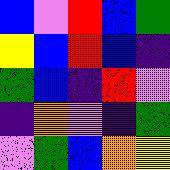[["blue", "violet", "red", "blue", "green"], ["yellow", "blue", "red", "blue", "indigo"], ["green", "blue", "indigo", "red", "violet"], ["indigo", "orange", "violet", "indigo", "green"], ["violet", "green", "blue", "orange", "yellow"]]